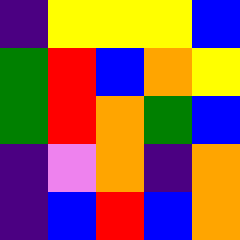[["indigo", "yellow", "yellow", "yellow", "blue"], ["green", "red", "blue", "orange", "yellow"], ["green", "red", "orange", "green", "blue"], ["indigo", "violet", "orange", "indigo", "orange"], ["indigo", "blue", "red", "blue", "orange"]]